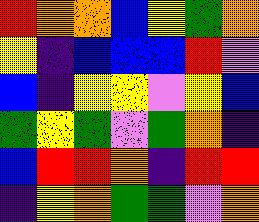[["red", "orange", "orange", "blue", "yellow", "green", "orange"], ["yellow", "indigo", "blue", "blue", "blue", "red", "violet"], ["blue", "indigo", "yellow", "yellow", "violet", "yellow", "blue"], ["green", "yellow", "green", "violet", "green", "orange", "indigo"], ["blue", "red", "red", "orange", "indigo", "red", "red"], ["indigo", "yellow", "orange", "green", "green", "violet", "orange"]]